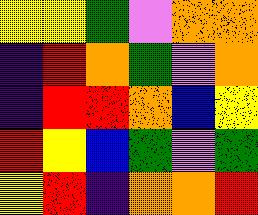[["yellow", "yellow", "green", "violet", "orange", "orange"], ["indigo", "red", "orange", "green", "violet", "orange"], ["indigo", "red", "red", "orange", "blue", "yellow"], ["red", "yellow", "blue", "green", "violet", "green"], ["yellow", "red", "indigo", "orange", "orange", "red"]]